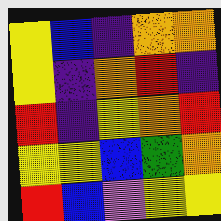[["yellow", "blue", "indigo", "orange", "orange"], ["yellow", "indigo", "orange", "red", "indigo"], ["red", "indigo", "yellow", "orange", "red"], ["yellow", "yellow", "blue", "green", "orange"], ["red", "blue", "violet", "yellow", "yellow"]]